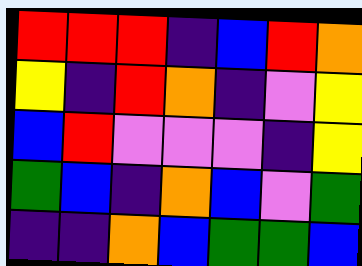[["red", "red", "red", "indigo", "blue", "red", "orange"], ["yellow", "indigo", "red", "orange", "indigo", "violet", "yellow"], ["blue", "red", "violet", "violet", "violet", "indigo", "yellow"], ["green", "blue", "indigo", "orange", "blue", "violet", "green"], ["indigo", "indigo", "orange", "blue", "green", "green", "blue"]]